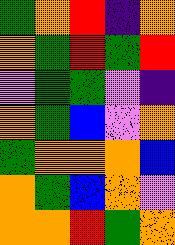[["green", "orange", "red", "indigo", "orange"], ["orange", "green", "red", "green", "red"], ["violet", "green", "green", "violet", "indigo"], ["orange", "green", "blue", "violet", "orange"], ["green", "orange", "orange", "orange", "blue"], ["orange", "green", "blue", "orange", "violet"], ["orange", "orange", "red", "green", "orange"]]